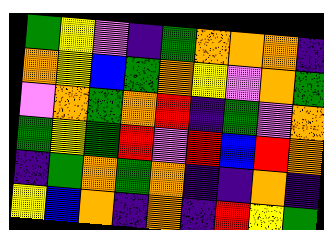[["green", "yellow", "violet", "indigo", "green", "orange", "orange", "orange", "indigo"], ["orange", "yellow", "blue", "green", "orange", "yellow", "violet", "orange", "green"], ["violet", "orange", "green", "orange", "red", "indigo", "green", "violet", "orange"], ["green", "yellow", "green", "red", "violet", "red", "blue", "red", "orange"], ["indigo", "green", "orange", "green", "orange", "indigo", "indigo", "orange", "indigo"], ["yellow", "blue", "orange", "indigo", "orange", "indigo", "red", "yellow", "green"]]